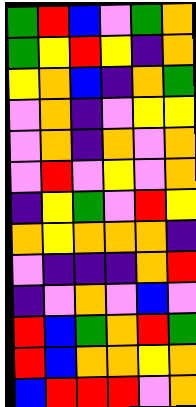[["green", "red", "blue", "violet", "green", "orange"], ["green", "yellow", "red", "yellow", "indigo", "orange"], ["yellow", "orange", "blue", "indigo", "orange", "green"], ["violet", "orange", "indigo", "violet", "yellow", "yellow"], ["violet", "orange", "indigo", "orange", "violet", "orange"], ["violet", "red", "violet", "yellow", "violet", "orange"], ["indigo", "yellow", "green", "violet", "red", "yellow"], ["orange", "yellow", "orange", "orange", "orange", "indigo"], ["violet", "indigo", "indigo", "indigo", "orange", "red"], ["indigo", "violet", "orange", "violet", "blue", "violet"], ["red", "blue", "green", "orange", "red", "green"], ["red", "blue", "orange", "orange", "yellow", "orange"], ["blue", "red", "red", "red", "violet", "orange"]]